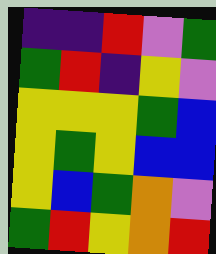[["indigo", "indigo", "red", "violet", "green"], ["green", "red", "indigo", "yellow", "violet"], ["yellow", "yellow", "yellow", "green", "blue"], ["yellow", "green", "yellow", "blue", "blue"], ["yellow", "blue", "green", "orange", "violet"], ["green", "red", "yellow", "orange", "red"]]